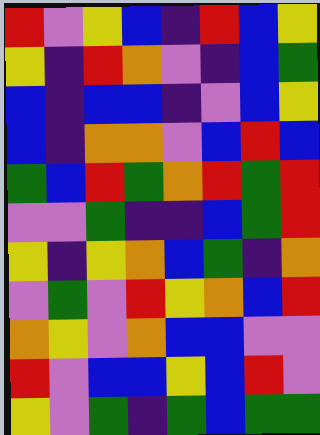[["red", "violet", "yellow", "blue", "indigo", "red", "blue", "yellow"], ["yellow", "indigo", "red", "orange", "violet", "indigo", "blue", "green"], ["blue", "indigo", "blue", "blue", "indigo", "violet", "blue", "yellow"], ["blue", "indigo", "orange", "orange", "violet", "blue", "red", "blue"], ["green", "blue", "red", "green", "orange", "red", "green", "red"], ["violet", "violet", "green", "indigo", "indigo", "blue", "green", "red"], ["yellow", "indigo", "yellow", "orange", "blue", "green", "indigo", "orange"], ["violet", "green", "violet", "red", "yellow", "orange", "blue", "red"], ["orange", "yellow", "violet", "orange", "blue", "blue", "violet", "violet"], ["red", "violet", "blue", "blue", "yellow", "blue", "red", "violet"], ["yellow", "violet", "green", "indigo", "green", "blue", "green", "green"]]